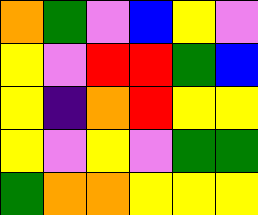[["orange", "green", "violet", "blue", "yellow", "violet"], ["yellow", "violet", "red", "red", "green", "blue"], ["yellow", "indigo", "orange", "red", "yellow", "yellow"], ["yellow", "violet", "yellow", "violet", "green", "green"], ["green", "orange", "orange", "yellow", "yellow", "yellow"]]